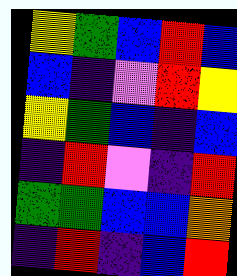[["yellow", "green", "blue", "red", "blue"], ["blue", "indigo", "violet", "red", "yellow"], ["yellow", "green", "blue", "indigo", "blue"], ["indigo", "red", "violet", "indigo", "red"], ["green", "green", "blue", "blue", "orange"], ["indigo", "red", "indigo", "blue", "red"]]